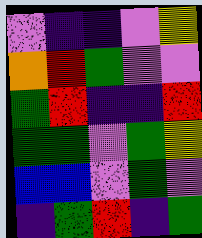[["violet", "indigo", "indigo", "violet", "yellow"], ["orange", "red", "green", "violet", "violet"], ["green", "red", "indigo", "indigo", "red"], ["green", "green", "violet", "green", "yellow"], ["blue", "blue", "violet", "green", "violet"], ["indigo", "green", "red", "indigo", "green"]]